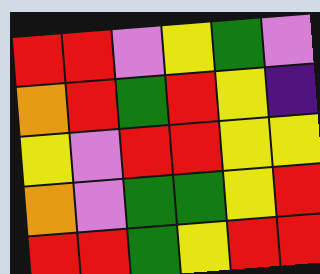[["red", "red", "violet", "yellow", "green", "violet"], ["orange", "red", "green", "red", "yellow", "indigo"], ["yellow", "violet", "red", "red", "yellow", "yellow"], ["orange", "violet", "green", "green", "yellow", "red"], ["red", "red", "green", "yellow", "red", "red"]]